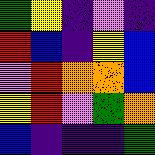[["green", "yellow", "indigo", "violet", "indigo"], ["red", "blue", "indigo", "yellow", "blue"], ["violet", "red", "orange", "orange", "blue"], ["yellow", "red", "violet", "green", "orange"], ["blue", "indigo", "indigo", "indigo", "green"]]